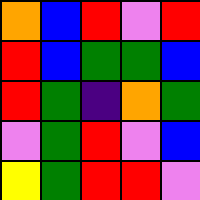[["orange", "blue", "red", "violet", "red"], ["red", "blue", "green", "green", "blue"], ["red", "green", "indigo", "orange", "green"], ["violet", "green", "red", "violet", "blue"], ["yellow", "green", "red", "red", "violet"]]